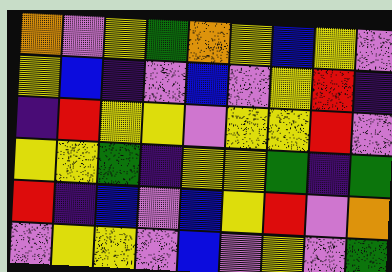[["orange", "violet", "yellow", "green", "orange", "yellow", "blue", "yellow", "violet"], ["yellow", "blue", "indigo", "violet", "blue", "violet", "yellow", "red", "indigo"], ["indigo", "red", "yellow", "yellow", "violet", "yellow", "yellow", "red", "violet"], ["yellow", "yellow", "green", "indigo", "yellow", "yellow", "green", "indigo", "green"], ["red", "indigo", "blue", "violet", "blue", "yellow", "red", "violet", "orange"], ["violet", "yellow", "yellow", "violet", "blue", "violet", "yellow", "violet", "green"]]